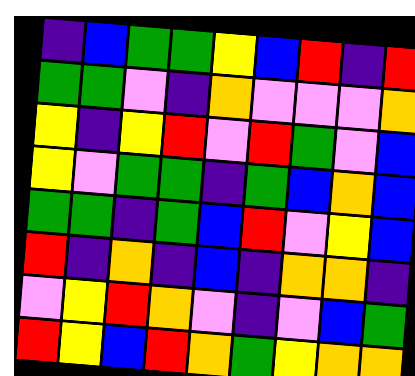[["indigo", "blue", "green", "green", "yellow", "blue", "red", "indigo", "red"], ["green", "green", "violet", "indigo", "orange", "violet", "violet", "violet", "orange"], ["yellow", "indigo", "yellow", "red", "violet", "red", "green", "violet", "blue"], ["yellow", "violet", "green", "green", "indigo", "green", "blue", "orange", "blue"], ["green", "green", "indigo", "green", "blue", "red", "violet", "yellow", "blue"], ["red", "indigo", "orange", "indigo", "blue", "indigo", "orange", "orange", "indigo"], ["violet", "yellow", "red", "orange", "violet", "indigo", "violet", "blue", "green"], ["red", "yellow", "blue", "red", "orange", "green", "yellow", "orange", "orange"]]